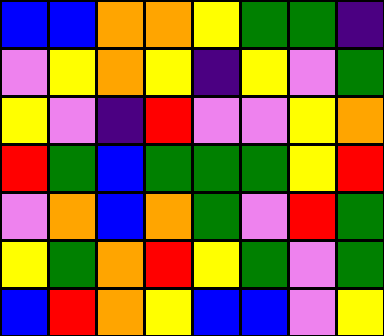[["blue", "blue", "orange", "orange", "yellow", "green", "green", "indigo"], ["violet", "yellow", "orange", "yellow", "indigo", "yellow", "violet", "green"], ["yellow", "violet", "indigo", "red", "violet", "violet", "yellow", "orange"], ["red", "green", "blue", "green", "green", "green", "yellow", "red"], ["violet", "orange", "blue", "orange", "green", "violet", "red", "green"], ["yellow", "green", "orange", "red", "yellow", "green", "violet", "green"], ["blue", "red", "orange", "yellow", "blue", "blue", "violet", "yellow"]]